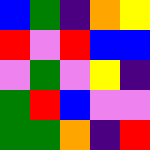[["blue", "green", "indigo", "orange", "yellow"], ["red", "violet", "red", "blue", "blue"], ["violet", "green", "violet", "yellow", "indigo"], ["green", "red", "blue", "violet", "violet"], ["green", "green", "orange", "indigo", "red"]]